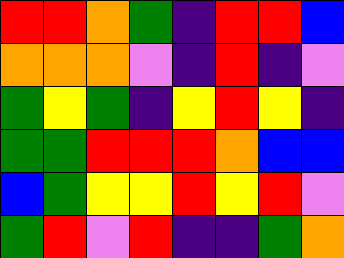[["red", "red", "orange", "green", "indigo", "red", "red", "blue"], ["orange", "orange", "orange", "violet", "indigo", "red", "indigo", "violet"], ["green", "yellow", "green", "indigo", "yellow", "red", "yellow", "indigo"], ["green", "green", "red", "red", "red", "orange", "blue", "blue"], ["blue", "green", "yellow", "yellow", "red", "yellow", "red", "violet"], ["green", "red", "violet", "red", "indigo", "indigo", "green", "orange"]]